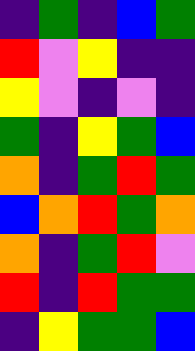[["indigo", "green", "indigo", "blue", "green"], ["red", "violet", "yellow", "indigo", "indigo"], ["yellow", "violet", "indigo", "violet", "indigo"], ["green", "indigo", "yellow", "green", "blue"], ["orange", "indigo", "green", "red", "green"], ["blue", "orange", "red", "green", "orange"], ["orange", "indigo", "green", "red", "violet"], ["red", "indigo", "red", "green", "green"], ["indigo", "yellow", "green", "green", "blue"]]